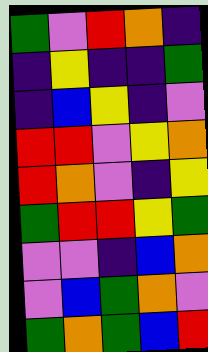[["green", "violet", "red", "orange", "indigo"], ["indigo", "yellow", "indigo", "indigo", "green"], ["indigo", "blue", "yellow", "indigo", "violet"], ["red", "red", "violet", "yellow", "orange"], ["red", "orange", "violet", "indigo", "yellow"], ["green", "red", "red", "yellow", "green"], ["violet", "violet", "indigo", "blue", "orange"], ["violet", "blue", "green", "orange", "violet"], ["green", "orange", "green", "blue", "red"]]